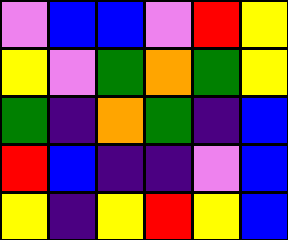[["violet", "blue", "blue", "violet", "red", "yellow"], ["yellow", "violet", "green", "orange", "green", "yellow"], ["green", "indigo", "orange", "green", "indigo", "blue"], ["red", "blue", "indigo", "indigo", "violet", "blue"], ["yellow", "indigo", "yellow", "red", "yellow", "blue"]]